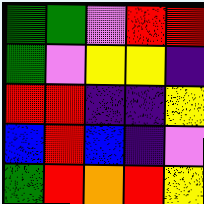[["green", "green", "violet", "red", "red"], ["green", "violet", "yellow", "yellow", "indigo"], ["red", "red", "indigo", "indigo", "yellow"], ["blue", "red", "blue", "indigo", "violet"], ["green", "red", "orange", "red", "yellow"]]